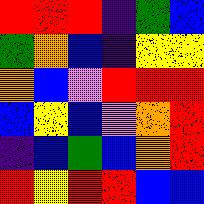[["red", "red", "red", "indigo", "green", "blue"], ["green", "orange", "blue", "indigo", "yellow", "yellow"], ["orange", "blue", "violet", "red", "red", "red"], ["blue", "yellow", "blue", "violet", "orange", "red"], ["indigo", "blue", "green", "blue", "orange", "red"], ["red", "yellow", "red", "red", "blue", "blue"]]